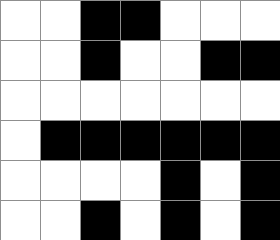[["white", "white", "black", "black", "white", "white", "white"], ["white", "white", "black", "white", "white", "black", "black"], ["white", "white", "white", "white", "white", "white", "white"], ["white", "black", "black", "black", "black", "black", "black"], ["white", "white", "white", "white", "black", "white", "black"], ["white", "white", "black", "white", "black", "white", "black"]]